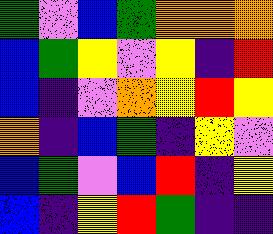[["green", "violet", "blue", "green", "orange", "orange", "orange"], ["blue", "green", "yellow", "violet", "yellow", "indigo", "red"], ["blue", "indigo", "violet", "orange", "yellow", "red", "yellow"], ["orange", "indigo", "blue", "green", "indigo", "yellow", "violet"], ["blue", "green", "violet", "blue", "red", "indigo", "yellow"], ["blue", "indigo", "yellow", "red", "green", "indigo", "indigo"]]